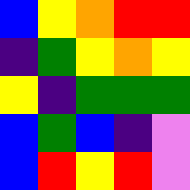[["blue", "yellow", "orange", "red", "red"], ["indigo", "green", "yellow", "orange", "yellow"], ["yellow", "indigo", "green", "green", "green"], ["blue", "green", "blue", "indigo", "violet"], ["blue", "red", "yellow", "red", "violet"]]